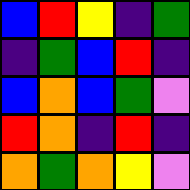[["blue", "red", "yellow", "indigo", "green"], ["indigo", "green", "blue", "red", "indigo"], ["blue", "orange", "blue", "green", "violet"], ["red", "orange", "indigo", "red", "indigo"], ["orange", "green", "orange", "yellow", "violet"]]